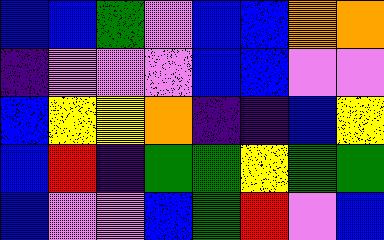[["blue", "blue", "green", "violet", "blue", "blue", "orange", "orange"], ["indigo", "violet", "violet", "violet", "blue", "blue", "violet", "violet"], ["blue", "yellow", "yellow", "orange", "indigo", "indigo", "blue", "yellow"], ["blue", "red", "indigo", "green", "green", "yellow", "green", "green"], ["blue", "violet", "violet", "blue", "green", "red", "violet", "blue"]]